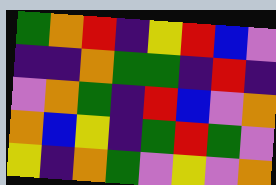[["green", "orange", "red", "indigo", "yellow", "red", "blue", "violet"], ["indigo", "indigo", "orange", "green", "green", "indigo", "red", "indigo"], ["violet", "orange", "green", "indigo", "red", "blue", "violet", "orange"], ["orange", "blue", "yellow", "indigo", "green", "red", "green", "violet"], ["yellow", "indigo", "orange", "green", "violet", "yellow", "violet", "orange"]]